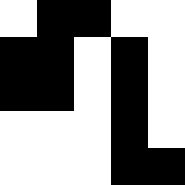[["white", "black", "black", "white", "white"], ["black", "black", "white", "black", "white"], ["black", "black", "white", "black", "white"], ["white", "white", "white", "black", "white"], ["white", "white", "white", "black", "black"]]